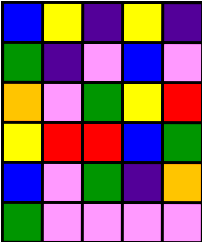[["blue", "yellow", "indigo", "yellow", "indigo"], ["green", "indigo", "violet", "blue", "violet"], ["orange", "violet", "green", "yellow", "red"], ["yellow", "red", "red", "blue", "green"], ["blue", "violet", "green", "indigo", "orange"], ["green", "violet", "violet", "violet", "violet"]]